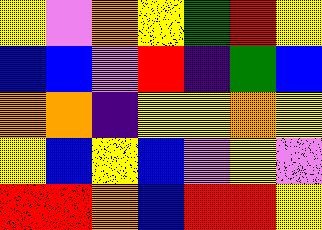[["yellow", "violet", "orange", "yellow", "green", "red", "yellow"], ["blue", "blue", "violet", "red", "indigo", "green", "blue"], ["orange", "orange", "indigo", "yellow", "yellow", "orange", "yellow"], ["yellow", "blue", "yellow", "blue", "violet", "yellow", "violet"], ["red", "red", "orange", "blue", "red", "red", "yellow"]]